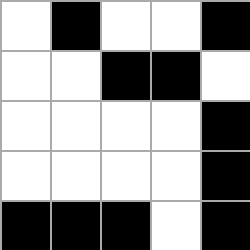[["white", "black", "white", "white", "black"], ["white", "white", "black", "black", "white"], ["white", "white", "white", "white", "black"], ["white", "white", "white", "white", "black"], ["black", "black", "black", "white", "black"]]